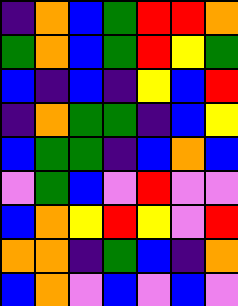[["indigo", "orange", "blue", "green", "red", "red", "orange"], ["green", "orange", "blue", "green", "red", "yellow", "green"], ["blue", "indigo", "blue", "indigo", "yellow", "blue", "red"], ["indigo", "orange", "green", "green", "indigo", "blue", "yellow"], ["blue", "green", "green", "indigo", "blue", "orange", "blue"], ["violet", "green", "blue", "violet", "red", "violet", "violet"], ["blue", "orange", "yellow", "red", "yellow", "violet", "red"], ["orange", "orange", "indigo", "green", "blue", "indigo", "orange"], ["blue", "orange", "violet", "blue", "violet", "blue", "violet"]]